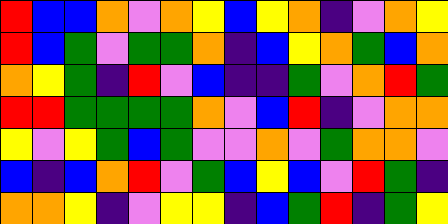[["red", "blue", "blue", "orange", "violet", "orange", "yellow", "blue", "yellow", "orange", "indigo", "violet", "orange", "yellow"], ["red", "blue", "green", "violet", "green", "green", "orange", "indigo", "blue", "yellow", "orange", "green", "blue", "orange"], ["orange", "yellow", "green", "indigo", "red", "violet", "blue", "indigo", "indigo", "green", "violet", "orange", "red", "green"], ["red", "red", "green", "green", "green", "green", "orange", "violet", "blue", "red", "indigo", "violet", "orange", "orange"], ["yellow", "violet", "yellow", "green", "blue", "green", "violet", "violet", "orange", "violet", "green", "orange", "orange", "violet"], ["blue", "indigo", "blue", "orange", "red", "violet", "green", "blue", "yellow", "blue", "violet", "red", "green", "indigo"], ["orange", "orange", "yellow", "indigo", "violet", "yellow", "yellow", "indigo", "blue", "green", "red", "indigo", "green", "yellow"]]